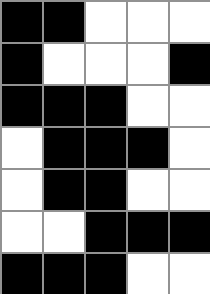[["black", "black", "white", "white", "white"], ["black", "white", "white", "white", "black"], ["black", "black", "black", "white", "white"], ["white", "black", "black", "black", "white"], ["white", "black", "black", "white", "white"], ["white", "white", "black", "black", "black"], ["black", "black", "black", "white", "white"]]